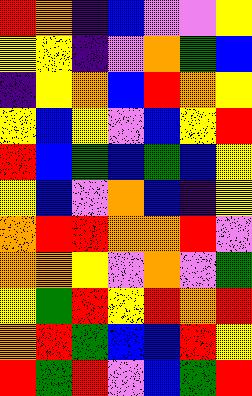[["red", "orange", "indigo", "blue", "violet", "violet", "yellow"], ["yellow", "yellow", "indigo", "violet", "orange", "green", "blue"], ["indigo", "yellow", "orange", "blue", "red", "orange", "yellow"], ["yellow", "blue", "yellow", "violet", "blue", "yellow", "red"], ["red", "blue", "green", "blue", "green", "blue", "yellow"], ["yellow", "blue", "violet", "orange", "blue", "indigo", "yellow"], ["orange", "red", "red", "orange", "orange", "red", "violet"], ["orange", "orange", "yellow", "violet", "orange", "violet", "green"], ["yellow", "green", "red", "yellow", "red", "orange", "red"], ["orange", "red", "green", "blue", "blue", "red", "yellow"], ["red", "green", "red", "violet", "blue", "green", "red"]]